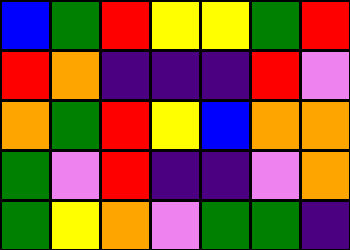[["blue", "green", "red", "yellow", "yellow", "green", "red"], ["red", "orange", "indigo", "indigo", "indigo", "red", "violet"], ["orange", "green", "red", "yellow", "blue", "orange", "orange"], ["green", "violet", "red", "indigo", "indigo", "violet", "orange"], ["green", "yellow", "orange", "violet", "green", "green", "indigo"]]